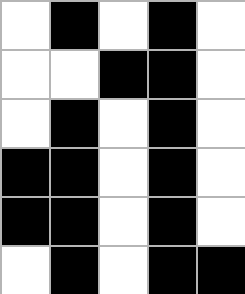[["white", "black", "white", "black", "white"], ["white", "white", "black", "black", "white"], ["white", "black", "white", "black", "white"], ["black", "black", "white", "black", "white"], ["black", "black", "white", "black", "white"], ["white", "black", "white", "black", "black"]]